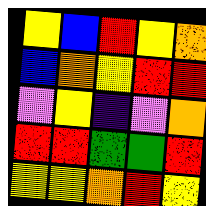[["yellow", "blue", "red", "yellow", "orange"], ["blue", "orange", "yellow", "red", "red"], ["violet", "yellow", "indigo", "violet", "orange"], ["red", "red", "green", "green", "red"], ["yellow", "yellow", "orange", "red", "yellow"]]